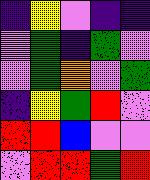[["indigo", "yellow", "violet", "indigo", "indigo"], ["violet", "green", "indigo", "green", "violet"], ["violet", "green", "orange", "violet", "green"], ["indigo", "yellow", "green", "red", "violet"], ["red", "red", "blue", "violet", "violet"], ["violet", "red", "red", "green", "red"]]